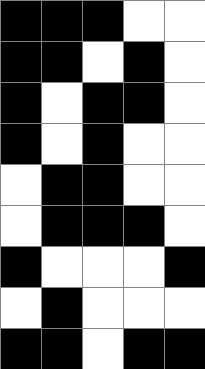[["black", "black", "black", "white", "white"], ["black", "black", "white", "black", "white"], ["black", "white", "black", "black", "white"], ["black", "white", "black", "white", "white"], ["white", "black", "black", "white", "white"], ["white", "black", "black", "black", "white"], ["black", "white", "white", "white", "black"], ["white", "black", "white", "white", "white"], ["black", "black", "white", "black", "black"]]